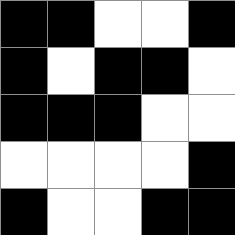[["black", "black", "white", "white", "black"], ["black", "white", "black", "black", "white"], ["black", "black", "black", "white", "white"], ["white", "white", "white", "white", "black"], ["black", "white", "white", "black", "black"]]